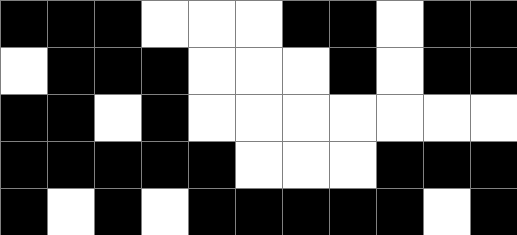[["black", "black", "black", "white", "white", "white", "black", "black", "white", "black", "black"], ["white", "black", "black", "black", "white", "white", "white", "black", "white", "black", "black"], ["black", "black", "white", "black", "white", "white", "white", "white", "white", "white", "white"], ["black", "black", "black", "black", "black", "white", "white", "white", "black", "black", "black"], ["black", "white", "black", "white", "black", "black", "black", "black", "black", "white", "black"]]